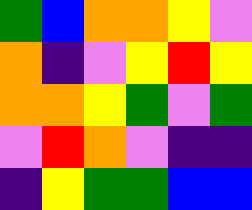[["green", "blue", "orange", "orange", "yellow", "violet"], ["orange", "indigo", "violet", "yellow", "red", "yellow"], ["orange", "orange", "yellow", "green", "violet", "green"], ["violet", "red", "orange", "violet", "indigo", "indigo"], ["indigo", "yellow", "green", "green", "blue", "blue"]]